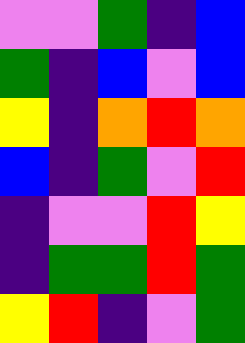[["violet", "violet", "green", "indigo", "blue"], ["green", "indigo", "blue", "violet", "blue"], ["yellow", "indigo", "orange", "red", "orange"], ["blue", "indigo", "green", "violet", "red"], ["indigo", "violet", "violet", "red", "yellow"], ["indigo", "green", "green", "red", "green"], ["yellow", "red", "indigo", "violet", "green"]]